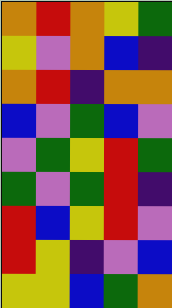[["orange", "red", "orange", "yellow", "green"], ["yellow", "violet", "orange", "blue", "indigo"], ["orange", "red", "indigo", "orange", "orange"], ["blue", "violet", "green", "blue", "violet"], ["violet", "green", "yellow", "red", "green"], ["green", "violet", "green", "red", "indigo"], ["red", "blue", "yellow", "red", "violet"], ["red", "yellow", "indigo", "violet", "blue"], ["yellow", "yellow", "blue", "green", "orange"]]